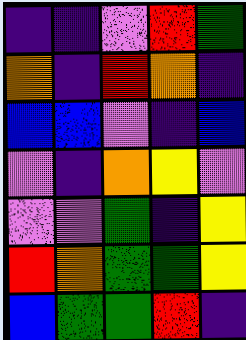[["indigo", "indigo", "violet", "red", "green"], ["orange", "indigo", "red", "orange", "indigo"], ["blue", "blue", "violet", "indigo", "blue"], ["violet", "indigo", "orange", "yellow", "violet"], ["violet", "violet", "green", "indigo", "yellow"], ["red", "orange", "green", "green", "yellow"], ["blue", "green", "green", "red", "indigo"]]